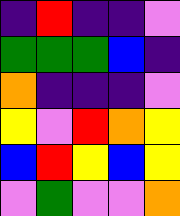[["indigo", "red", "indigo", "indigo", "violet"], ["green", "green", "green", "blue", "indigo"], ["orange", "indigo", "indigo", "indigo", "violet"], ["yellow", "violet", "red", "orange", "yellow"], ["blue", "red", "yellow", "blue", "yellow"], ["violet", "green", "violet", "violet", "orange"]]